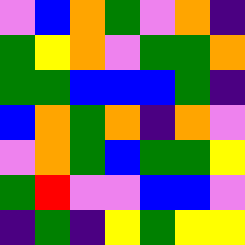[["violet", "blue", "orange", "green", "violet", "orange", "indigo"], ["green", "yellow", "orange", "violet", "green", "green", "orange"], ["green", "green", "blue", "blue", "blue", "green", "indigo"], ["blue", "orange", "green", "orange", "indigo", "orange", "violet"], ["violet", "orange", "green", "blue", "green", "green", "yellow"], ["green", "red", "violet", "violet", "blue", "blue", "violet"], ["indigo", "green", "indigo", "yellow", "green", "yellow", "yellow"]]